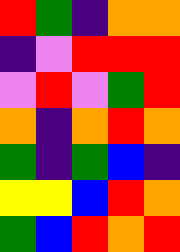[["red", "green", "indigo", "orange", "orange"], ["indigo", "violet", "red", "red", "red"], ["violet", "red", "violet", "green", "red"], ["orange", "indigo", "orange", "red", "orange"], ["green", "indigo", "green", "blue", "indigo"], ["yellow", "yellow", "blue", "red", "orange"], ["green", "blue", "red", "orange", "red"]]